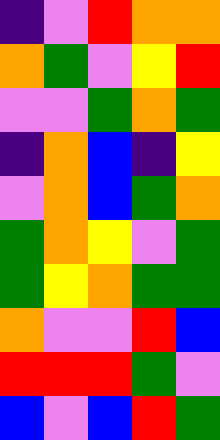[["indigo", "violet", "red", "orange", "orange"], ["orange", "green", "violet", "yellow", "red"], ["violet", "violet", "green", "orange", "green"], ["indigo", "orange", "blue", "indigo", "yellow"], ["violet", "orange", "blue", "green", "orange"], ["green", "orange", "yellow", "violet", "green"], ["green", "yellow", "orange", "green", "green"], ["orange", "violet", "violet", "red", "blue"], ["red", "red", "red", "green", "violet"], ["blue", "violet", "blue", "red", "green"]]